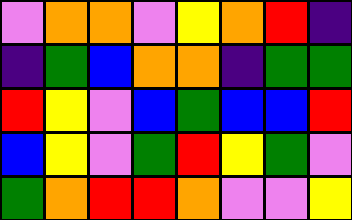[["violet", "orange", "orange", "violet", "yellow", "orange", "red", "indigo"], ["indigo", "green", "blue", "orange", "orange", "indigo", "green", "green"], ["red", "yellow", "violet", "blue", "green", "blue", "blue", "red"], ["blue", "yellow", "violet", "green", "red", "yellow", "green", "violet"], ["green", "orange", "red", "red", "orange", "violet", "violet", "yellow"]]